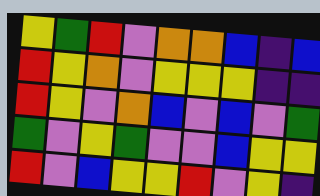[["yellow", "green", "red", "violet", "orange", "orange", "blue", "indigo", "blue"], ["red", "yellow", "orange", "violet", "yellow", "yellow", "yellow", "indigo", "indigo"], ["red", "yellow", "violet", "orange", "blue", "violet", "blue", "violet", "green"], ["green", "violet", "yellow", "green", "violet", "violet", "blue", "yellow", "yellow"], ["red", "violet", "blue", "yellow", "yellow", "red", "violet", "yellow", "indigo"]]